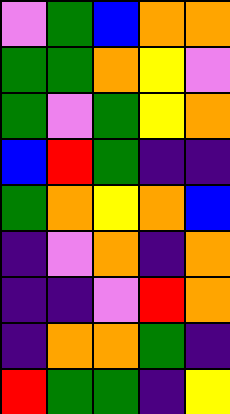[["violet", "green", "blue", "orange", "orange"], ["green", "green", "orange", "yellow", "violet"], ["green", "violet", "green", "yellow", "orange"], ["blue", "red", "green", "indigo", "indigo"], ["green", "orange", "yellow", "orange", "blue"], ["indigo", "violet", "orange", "indigo", "orange"], ["indigo", "indigo", "violet", "red", "orange"], ["indigo", "orange", "orange", "green", "indigo"], ["red", "green", "green", "indigo", "yellow"]]